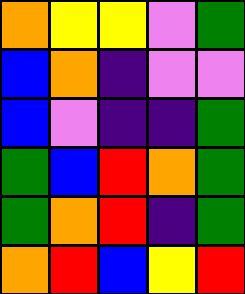[["orange", "yellow", "yellow", "violet", "green"], ["blue", "orange", "indigo", "violet", "violet"], ["blue", "violet", "indigo", "indigo", "green"], ["green", "blue", "red", "orange", "green"], ["green", "orange", "red", "indigo", "green"], ["orange", "red", "blue", "yellow", "red"]]